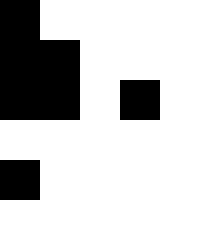[["black", "white", "white", "white", "white"], ["black", "black", "white", "white", "white"], ["black", "black", "white", "black", "white"], ["white", "white", "white", "white", "white"], ["black", "white", "white", "white", "white"], ["white", "white", "white", "white", "white"]]